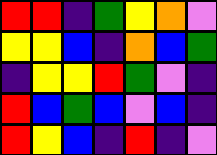[["red", "red", "indigo", "green", "yellow", "orange", "violet"], ["yellow", "yellow", "blue", "indigo", "orange", "blue", "green"], ["indigo", "yellow", "yellow", "red", "green", "violet", "indigo"], ["red", "blue", "green", "blue", "violet", "blue", "indigo"], ["red", "yellow", "blue", "indigo", "red", "indigo", "violet"]]